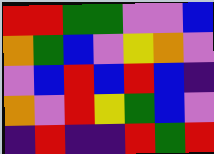[["red", "red", "green", "green", "violet", "violet", "blue"], ["orange", "green", "blue", "violet", "yellow", "orange", "violet"], ["violet", "blue", "red", "blue", "red", "blue", "indigo"], ["orange", "violet", "red", "yellow", "green", "blue", "violet"], ["indigo", "red", "indigo", "indigo", "red", "green", "red"]]